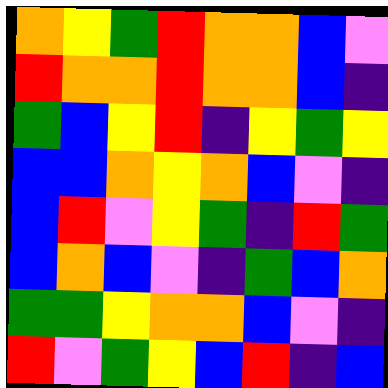[["orange", "yellow", "green", "red", "orange", "orange", "blue", "violet"], ["red", "orange", "orange", "red", "orange", "orange", "blue", "indigo"], ["green", "blue", "yellow", "red", "indigo", "yellow", "green", "yellow"], ["blue", "blue", "orange", "yellow", "orange", "blue", "violet", "indigo"], ["blue", "red", "violet", "yellow", "green", "indigo", "red", "green"], ["blue", "orange", "blue", "violet", "indigo", "green", "blue", "orange"], ["green", "green", "yellow", "orange", "orange", "blue", "violet", "indigo"], ["red", "violet", "green", "yellow", "blue", "red", "indigo", "blue"]]